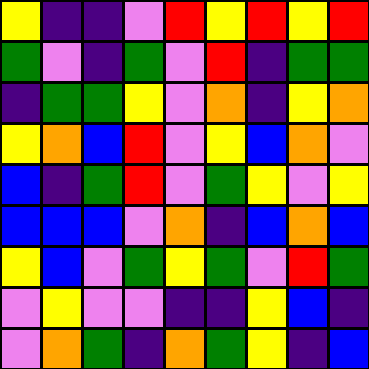[["yellow", "indigo", "indigo", "violet", "red", "yellow", "red", "yellow", "red"], ["green", "violet", "indigo", "green", "violet", "red", "indigo", "green", "green"], ["indigo", "green", "green", "yellow", "violet", "orange", "indigo", "yellow", "orange"], ["yellow", "orange", "blue", "red", "violet", "yellow", "blue", "orange", "violet"], ["blue", "indigo", "green", "red", "violet", "green", "yellow", "violet", "yellow"], ["blue", "blue", "blue", "violet", "orange", "indigo", "blue", "orange", "blue"], ["yellow", "blue", "violet", "green", "yellow", "green", "violet", "red", "green"], ["violet", "yellow", "violet", "violet", "indigo", "indigo", "yellow", "blue", "indigo"], ["violet", "orange", "green", "indigo", "orange", "green", "yellow", "indigo", "blue"]]